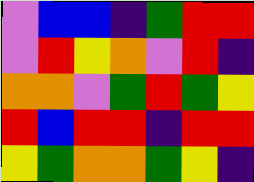[["violet", "blue", "blue", "indigo", "green", "red", "red"], ["violet", "red", "yellow", "orange", "violet", "red", "indigo"], ["orange", "orange", "violet", "green", "red", "green", "yellow"], ["red", "blue", "red", "red", "indigo", "red", "red"], ["yellow", "green", "orange", "orange", "green", "yellow", "indigo"]]